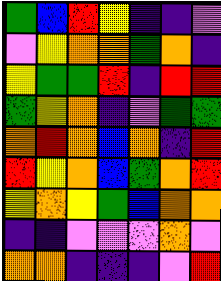[["green", "blue", "red", "yellow", "indigo", "indigo", "violet"], ["violet", "yellow", "orange", "orange", "green", "orange", "indigo"], ["yellow", "green", "green", "red", "indigo", "red", "red"], ["green", "yellow", "orange", "indigo", "violet", "green", "green"], ["orange", "red", "orange", "blue", "orange", "indigo", "red"], ["red", "yellow", "orange", "blue", "green", "orange", "red"], ["yellow", "orange", "yellow", "green", "blue", "orange", "orange"], ["indigo", "indigo", "violet", "violet", "violet", "orange", "violet"], ["orange", "orange", "indigo", "indigo", "indigo", "violet", "red"]]